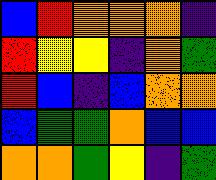[["blue", "red", "orange", "orange", "orange", "indigo"], ["red", "yellow", "yellow", "indigo", "orange", "green"], ["red", "blue", "indigo", "blue", "orange", "orange"], ["blue", "green", "green", "orange", "blue", "blue"], ["orange", "orange", "green", "yellow", "indigo", "green"]]